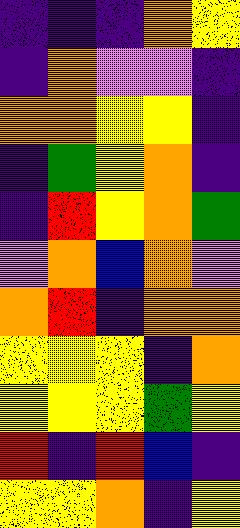[["indigo", "indigo", "indigo", "orange", "yellow"], ["indigo", "orange", "violet", "violet", "indigo"], ["orange", "orange", "yellow", "yellow", "indigo"], ["indigo", "green", "yellow", "orange", "indigo"], ["indigo", "red", "yellow", "orange", "green"], ["violet", "orange", "blue", "orange", "violet"], ["orange", "red", "indigo", "orange", "orange"], ["yellow", "yellow", "yellow", "indigo", "orange"], ["yellow", "yellow", "yellow", "green", "yellow"], ["red", "indigo", "red", "blue", "indigo"], ["yellow", "yellow", "orange", "indigo", "yellow"]]